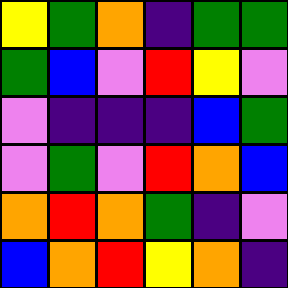[["yellow", "green", "orange", "indigo", "green", "green"], ["green", "blue", "violet", "red", "yellow", "violet"], ["violet", "indigo", "indigo", "indigo", "blue", "green"], ["violet", "green", "violet", "red", "orange", "blue"], ["orange", "red", "orange", "green", "indigo", "violet"], ["blue", "orange", "red", "yellow", "orange", "indigo"]]